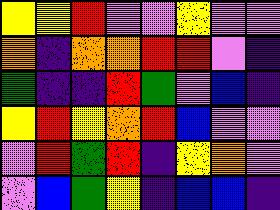[["yellow", "yellow", "red", "violet", "violet", "yellow", "violet", "violet"], ["orange", "indigo", "orange", "orange", "red", "red", "violet", "indigo"], ["green", "indigo", "indigo", "red", "green", "violet", "blue", "indigo"], ["yellow", "red", "yellow", "orange", "red", "blue", "violet", "violet"], ["violet", "red", "green", "red", "indigo", "yellow", "orange", "violet"], ["violet", "blue", "green", "yellow", "indigo", "blue", "blue", "indigo"]]